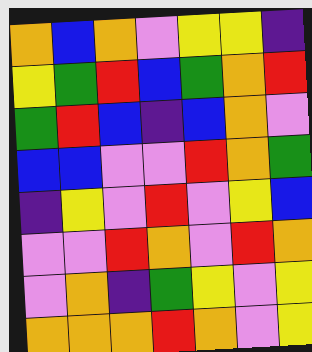[["orange", "blue", "orange", "violet", "yellow", "yellow", "indigo"], ["yellow", "green", "red", "blue", "green", "orange", "red"], ["green", "red", "blue", "indigo", "blue", "orange", "violet"], ["blue", "blue", "violet", "violet", "red", "orange", "green"], ["indigo", "yellow", "violet", "red", "violet", "yellow", "blue"], ["violet", "violet", "red", "orange", "violet", "red", "orange"], ["violet", "orange", "indigo", "green", "yellow", "violet", "yellow"], ["orange", "orange", "orange", "red", "orange", "violet", "yellow"]]